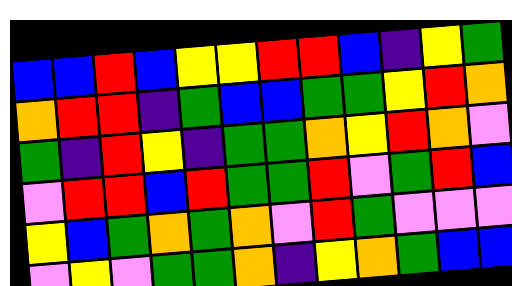[["blue", "blue", "red", "blue", "yellow", "yellow", "red", "red", "blue", "indigo", "yellow", "green"], ["orange", "red", "red", "indigo", "green", "blue", "blue", "green", "green", "yellow", "red", "orange"], ["green", "indigo", "red", "yellow", "indigo", "green", "green", "orange", "yellow", "red", "orange", "violet"], ["violet", "red", "red", "blue", "red", "green", "green", "red", "violet", "green", "red", "blue"], ["yellow", "blue", "green", "orange", "green", "orange", "violet", "red", "green", "violet", "violet", "violet"], ["violet", "yellow", "violet", "green", "green", "orange", "indigo", "yellow", "orange", "green", "blue", "blue"]]